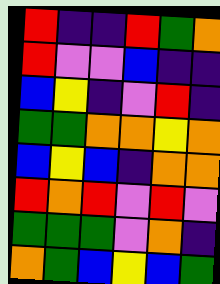[["red", "indigo", "indigo", "red", "green", "orange"], ["red", "violet", "violet", "blue", "indigo", "indigo"], ["blue", "yellow", "indigo", "violet", "red", "indigo"], ["green", "green", "orange", "orange", "yellow", "orange"], ["blue", "yellow", "blue", "indigo", "orange", "orange"], ["red", "orange", "red", "violet", "red", "violet"], ["green", "green", "green", "violet", "orange", "indigo"], ["orange", "green", "blue", "yellow", "blue", "green"]]